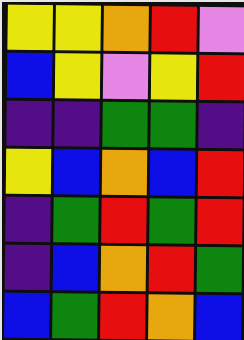[["yellow", "yellow", "orange", "red", "violet"], ["blue", "yellow", "violet", "yellow", "red"], ["indigo", "indigo", "green", "green", "indigo"], ["yellow", "blue", "orange", "blue", "red"], ["indigo", "green", "red", "green", "red"], ["indigo", "blue", "orange", "red", "green"], ["blue", "green", "red", "orange", "blue"]]